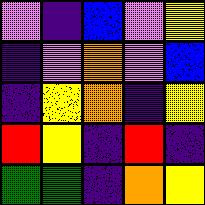[["violet", "indigo", "blue", "violet", "yellow"], ["indigo", "violet", "orange", "violet", "blue"], ["indigo", "yellow", "orange", "indigo", "yellow"], ["red", "yellow", "indigo", "red", "indigo"], ["green", "green", "indigo", "orange", "yellow"]]